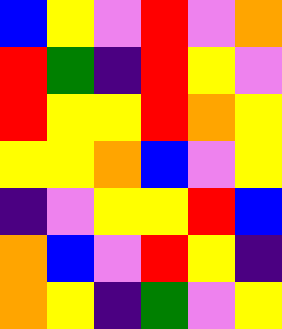[["blue", "yellow", "violet", "red", "violet", "orange"], ["red", "green", "indigo", "red", "yellow", "violet"], ["red", "yellow", "yellow", "red", "orange", "yellow"], ["yellow", "yellow", "orange", "blue", "violet", "yellow"], ["indigo", "violet", "yellow", "yellow", "red", "blue"], ["orange", "blue", "violet", "red", "yellow", "indigo"], ["orange", "yellow", "indigo", "green", "violet", "yellow"]]